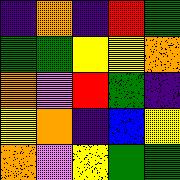[["indigo", "orange", "indigo", "red", "green"], ["green", "green", "yellow", "yellow", "orange"], ["orange", "violet", "red", "green", "indigo"], ["yellow", "orange", "indigo", "blue", "yellow"], ["orange", "violet", "yellow", "green", "green"]]